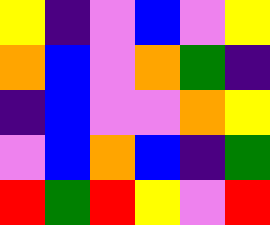[["yellow", "indigo", "violet", "blue", "violet", "yellow"], ["orange", "blue", "violet", "orange", "green", "indigo"], ["indigo", "blue", "violet", "violet", "orange", "yellow"], ["violet", "blue", "orange", "blue", "indigo", "green"], ["red", "green", "red", "yellow", "violet", "red"]]